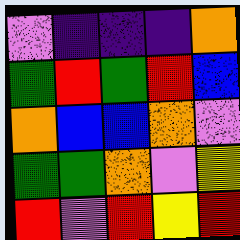[["violet", "indigo", "indigo", "indigo", "orange"], ["green", "red", "green", "red", "blue"], ["orange", "blue", "blue", "orange", "violet"], ["green", "green", "orange", "violet", "yellow"], ["red", "violet", "red", "yellow", "red"]]